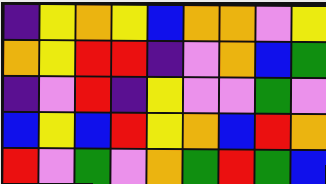[["indigo", "yellow", "orange", "yellow", "blue", "orange", "orange", "violet", "yellow"], ["orange", "yellow", "red", "red", "indigo", "violet", "orange", "blue", "green"], ["indigo", "violet", "red", "indigo", "yellow", "violet", "violet", "green", "violet"], ["blue", "yellow", "blue", "red", "yellow", "orange", "blue", "red", "orange"], ["red", "violet", "green", "violet", "orange", "green", "red", "green", "blue"]]